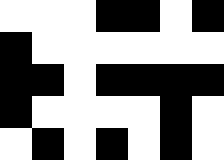[["white", "white", "white", "black", "black", "white", "black"], ["black", "white", "white", "white", "white", "white", "white"], ["black", "black", "white", "black", "black", "black", "black"], ["black", "white", "white", "white", "white", "black", "white"], ["white", "black", "white", "black", "white", "black", "white"]]